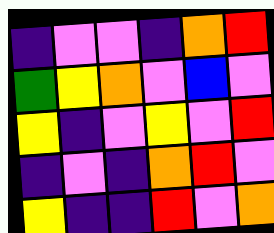[["indigo", "violet", "violet", "indigo", "orange", "red"], ["green", "yellow", "orange", "violet", "blue", "violet"], ["yellow", "indigo", "violet", "yellow", "violet", "red"], ["indigo", "violet", "indigo", "orange", "red", "violet"], ["yellow", "indigo", "indigo", "red", "violet", "orange"]]